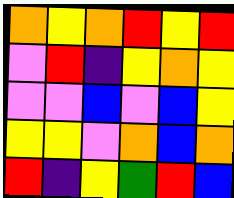[["orange", "yellow", "orange", "red", "yellow", "red"], ["violet", "red", "indigo", "yellow", "orange", "yellow"], ["violet", "violet", "blue", "violet", "blue", "yellow"], ["yellow", "yellow", "violet", "orange", "blue", "orange"], ["red", "indigo", "yellow", "green", "red", "blue"]]